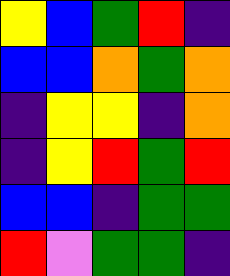[["yellow", "blue", "green", "red", "indigo"], ["blue", "blue", "orange", "green", "orange"], ["indigo", "yellow", "yellow", "indigo", "orange"], ["indigo", "yellow", "red", "green", "red"], ["blue", "blue", "indigo", "green", "green"], ["red", "violet", "green", "green", "indigo"]]